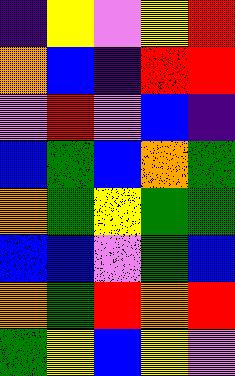[["indigo", "yellow", "violet", "yellow", "red"], ["orange", "blue", "indigo", "red", "red"], ["violet", "red", "violet", "blue", "indigo"], ["blue", "green", "blue", "orange", "green"], ["orange", "green", "yellow", "green", "green"], ["blue", "blue", "violet", "green", "blue"], ["orange", "green", "red", "orange", "red"], ["green", "yellow", "blue", "yellow", "violet"]]